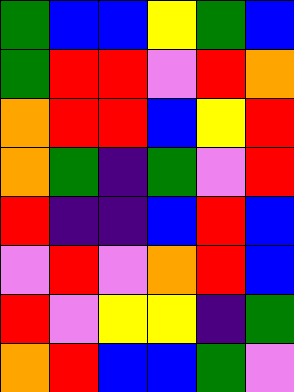[["green", "blue", "blue", "yellow", "green", "blue"], ["green", "red", "red", "violet", "red", "orange"], ["orange", "red", "red", "blue", "yellow", "red"], ["orange", "green", "indigo", "green", "violet", "red"], ["red", "indigo", "indigo", "blue", "red", "blue"], ["violet", "red", "violet", "orange", "red", "blue"], ["red", "violet", "yellow", "yellow", "indigo", "green"], ["orange", "red", "blue", "blue", "green", "violet"]]